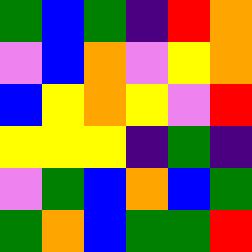[["green", "blue", "green", "indigo", "red", "orange"], ["violet", "blue", "orange", "violet", "yellow", "orange"], ["blue", "yellow", "orange", "yellow", "violet", "red"], ["yellow", "yellow", "yellow", "indigo", "green", "indigo"], ["violet", "green", "blue", "orange", "blue", "green"], ["green", "orange", "blue", "green", "green", "red"]]